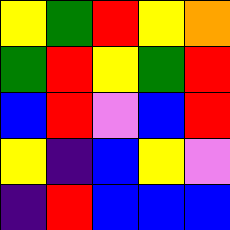[["yellow", "green", "red", "yellow", "orange"], ["green", "red", "yellow", "green", "red"], ["blue", "red", "violet", "blue", "red"], ["yellow", "indigo", "blue", "yellow", "violet"], ["indigo", "red", "blue", "blue", "blue"]]